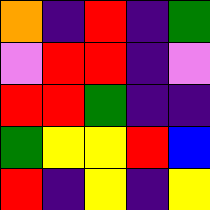[["orange", "indigo", "red", "indigo", "green"], ["violet", "red", "red", "indigo", "violet"], ["red", "red", "green", "indigo", "indigo"], ["green", "yellow", "yellow", "red", "blue"], ["red", "indigo", "yellow", "indigo", "yellow"]]